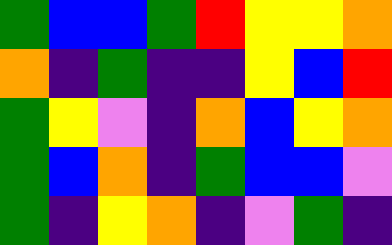[["green", "blue", "blue", "green", "red", "yellow", "yellow", "orange"], ["orange", "indigo", "green", "indigo", "indigo", "yellow", "blue", "red"], ["green", "yellow", "violet", "indigo", "orange", "blue", "yellow", "orange"], ["green", "blue", "orange", "indigo", "green", "blue", "blue", "violet"], ["green", "indigo", "yellow", "orange", "indigo", "violet", "green", "indigo"]]